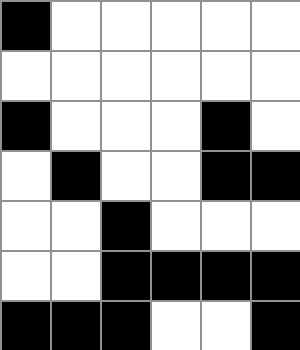[["black", "white", "white", "white", "white", "white"], ["white", "white", "white", "white", "white", "white"], ["black", "white", "white", "white", "black", "white"], ["white", "black", "white", "white", "black", "black"], ["white", "white", "black", "white", "white", "white"], ["white", "white", "black", "black", "black", "black"], ["black", "black", "black", "white", "white", "black"]]